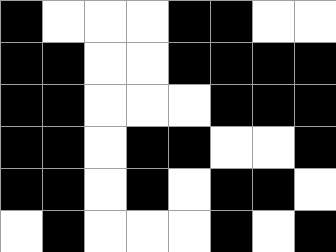[["black", "white", "white", "white", "black", "black", "white", "white"], ["black", "black", "white", "white", "black", "black", "black", "black"], ["black", "black", "white", "white", "white", "black", "black", "black"], ["black", "black", "white", "black", "black", "white", "white", "black"], ["black", "black", "white", "black", "white", "black", "black", "white"], ["white", "black", "white", "white", "white", "black", "white", "black"]]